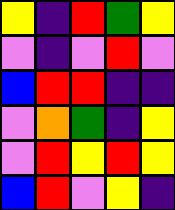[["yellow", "indigo", "red", "green", "yellow"], ["violet", "indigo", "violet", "red", "violet"], ["blue", "red", "red", "indigo", "indigo"], ["violet", "orange", "green", "indigo", "yellow"], ["violet", "red", "yellow", "red", "yellow"], ["blue", "red", "violet", "yellow", "indigo"]]